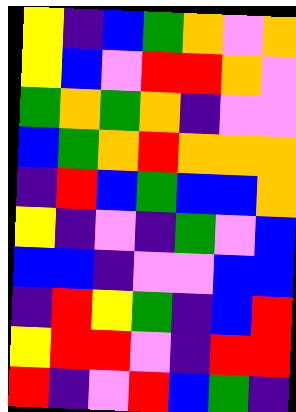[["yellow", "indigo", "blue", "green", "orange", "violet", "orange"], ["yellow", "blue", "violet", "red", "red", "orange", "violet"], ["green", "orange", "green", "orange", "indigo", "violet", "violet"], ["blue", "green", "orange", "red", "orange", "orange", "orange"], ["indigo", "red", "blue", "green", "blue", "blue", "orange"], ["yellow", "indigo", "violet", "indigo", "green", "violet", "blue"], ["blue", "blue", "indigo", "violet", "violet", "blue", "blue"], ["indigo", "red", "yellow", "green", "indigo", "blue", "red"], ["yellow", "red", "red", "violet", "indigo", "red", "red"], ["red", "indigo", "violet", "red", "blue", "green", "indigo"]]